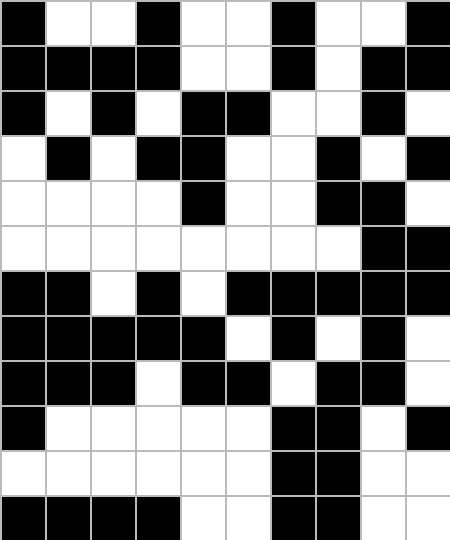[["black", "white", "white", "black", "white", "white", "black", "white", "white", "black"], ["black", "black", "black", "black", "white", "white", "black", "white", "black", "black"], ["black", "white", "black", "white", "black", "black", "white", "white", "black", "white"], ["white", "black", "white", "black", "black", "white", "white", "black", "white", "black"], ["white", "white", "white", "white", "black", "white", "white", "black", "black", "white"], ["white", "white", "white", "white", "white", "white", "white", "white", "black", "black"], ["black", "black", "white", "black", "white", "black", "black", "black", "black", "black"], ["black", "black", "black", "black", "black", "white", "black", "white", "black", "white"], ["black", "black", "black", "white", "black", "black", "white", "black", "black", "white"], ["black", "white", "white", "white", "white", "white", "black", "black", "white", "black"], ["white", "white", "white", "white", "white", "white", "black", "black", "white", "white"], ["black", "black", "black", "black", "white", "white", "black", "black", "white", "white"]]